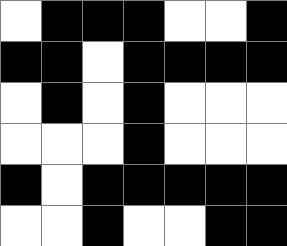[["white", "black", "black", "black", "white", "white", "black"], ["black", "black", "white", "black", "black", "black", "black"], ["white", "black", "white", "black", "white", "white", "white"], ["white", "white", "white", "black", "white", "white", "white"], ["black", "white", "black", "black", "black", "black", "black"], ["white", "white", "black", "white", "white", "black", "black"]]